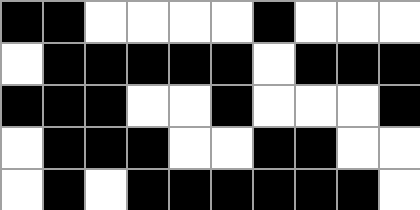[["black", "black", "white", "white", "white", "white", "black", "white", "white", "white"], ["white", "black", "black", "black", "black", "black", "white", "black", "black", "black"], ["black", "black", "black", "white", "white", "black", "white", "white", "white", "black"], ["white", "black", "black", "black", "white", "white", "black", "black", "white", "white"], ["white", "black", "white", "black", "black", "black", "black", "black", "black", "white"]]